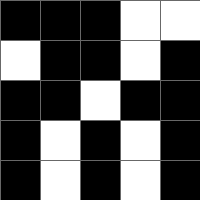[["black", "black", "black", "white", "white"], ["white", "black", "black", "white", "black"], ["black", "black", "white", "black", "black"], ["black", "white", "black", "white", "black"], ["black", "white", "black", "white", "black"]]